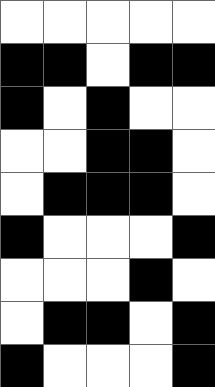[["white", "white", "white", "white", "white"], ["black", "black", "white", "black", "black"], ["black", "white", "black", "white", "white"], ["white", "white", "black", "black", "white"], ["white", "black", "black", "black", "white"], ["black", "white", "white", "white", "black"], ["white", "white", "white", "black", "white"], ["white", "black", "black", "white", "black"], ["black", "white", "white", "white", "black"]]